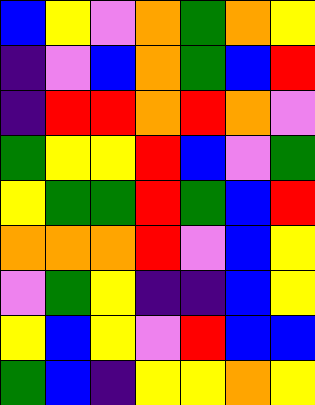[["blue", "yellow", "violet", "orange", "green", "orange", "yellow"], ["indigo", "violet", "blue", "orange", "green", "blue", "red"], ["indigo", "red", "red", "orange", "red", "orange", "violet"], ["green", "yellow", "yellow", "red", "blue", "violet", "green"], ["yellow", "green", "green", "red", "green", "blue", "red"], ["orange", "orange", "orange", "red", "violet", "blue", "yellow"], ["violet", "green", "yellow", "indigo", "indigo", "blue", "yellow"], ["yellow", "blue", "yellow", "violet", "red", "blue", "blue"], ["green", "blue", "indigo", "yellow", "yellow", "orange", "yellow"]]